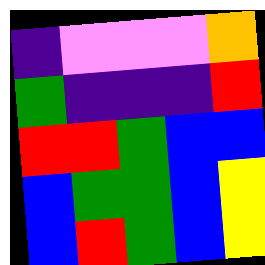[["indigo", "violet", "violet", "violet", "orange"], ["green", "indigo", "indigo", "indigo", "red"], ["red", "red", "green", "blue", "blue"], ["blue", "green", "green", "blue", "yellow"], ["blue", "red", "green", "blue", "yellow"]]